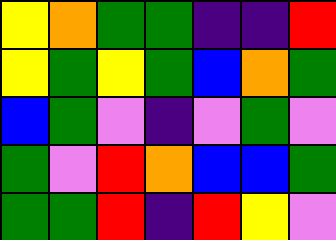[["yellow", "orange", "green", "green", "indigo", "indigo", "red"], ["yellow", "green", "yellow", "green", "blue", "orange", "green"], ["blue", "green", "violet", "indigo", "violet", "green", "violet"], ["green", "violet", "red", "orange", "blue", "blue", "green"], ["green", "green", "red", "indigo", "red", "yellow", "violet"]]